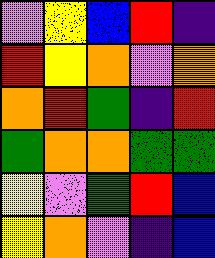[["violet", "yellow", "blue", "red", "indigo"], ["red", "yellow", "orange", "violet", "orange"], ["orange", "red", "green", "indigo", "red"], ["green", "orange", "orange", "green", "green"], ["yellow", "violet", "green", "red", "blue"], ["yellow", "orange", "violet", "indigo", "blue"]]